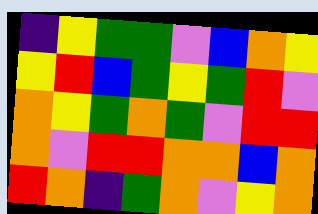[["indigo", "yellow", "green", "green", "violet", "blue", "orange", "yellow"], ["yellow", "red", "blue", "green", "yellow", "green", "red", "violet"], ["orange", "yellow", "green", "orange", "green", "violet", "red", "red"], ["orange", "violet", "red", "red", "orange", "orange", "blue", "orange"], ["red", "orange", "indigo", "green", "orange", "violet", "yellow", "orange"]]